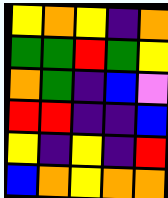[["yellow", "orange", "yellow", "indigo", "orange"], ["green", "green", "red", "green", "yellow"], ["orange", "green", "indigo", "blue", "violet"], ["red", "red", "indigo", "indigo", "blue"], ["yellow", "indigo", "yellow", "indigo", "red"], ["blue", "orange", "yellow", "orange", "orange"]]